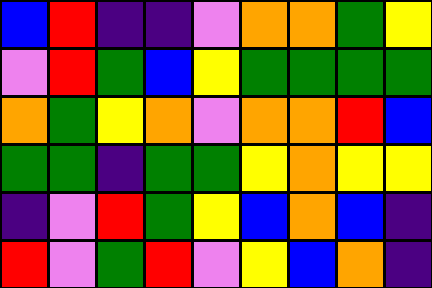[["blue", "red", "indigo", "indigo", "violet", "orange", "orange", "green", "yellow"], ["violet", "red", "green", "blue", "yellow", "green", "green", "green", "green"], ["orange", "green", "yellow", "orange", "violet", "orange", "orange", "red", "blue"], ["green", "green", "indigo", "green", "green", "yellow", "orange", "yellow", "yellow"], ["indigo", "violet", "red", "green", "yellow", "blue", "orange", "blue", "indigo"], ["red", "violet", "green", "red", "violet", "yellow", "blue", "orange", "indigo"]]